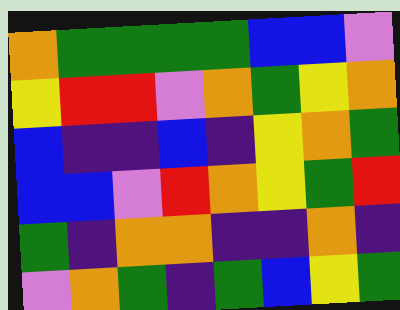[["orange", "green", "green", "green", "green", "blue", "blue", "violet"], ["yellow", "red", "red", "violet", "orange", "green", "yellow", "orange"], ["blue", "indigo", "indigo", "blue", "indigo", "yellow", "orange", "green"], ["blue", "blue", "violet", "red", "orange", "yellow", "green", "red"], ["green", "indigo", "orange", "orange", "indigo", "indigo", "orange", "indigo"], ["violet", "orange", "green", "indigo", "green", "blue", "yellow", "green"]]